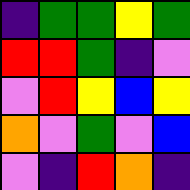[["indigo", "green", "green", "yellow", "green"], ["red", "red", "green", "indigo", "violet"], ["violet", "red", "yellow", "blue", "yellow"], ["orange", "violet", "green", "violet", "blue"], ["violet", "indigo", "red", "orange", "indigo"]]